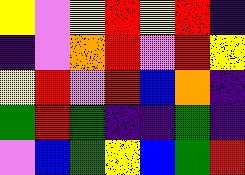[["yellow", "violet", "yellow", "red", "yellow", "red", "indigo"], ["indigo", "violet", "orange", "red", "violet", "red", "yellow"], ["yellow", "red", "violet", "red", "blue", "orange", "indigo"], ["green", "red", "green", "indigo", "indigo", "green", "indigo"], ["violet", "blue", "green", "yellow", "blue", "green", "red"]]